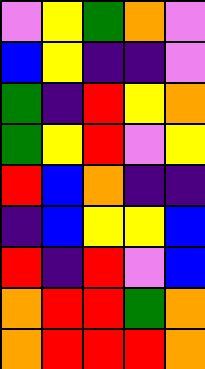[["violet", "yellow", "green", "orange", "violet"], ["blue", "yellow", "indigo", "indigo", "violet"], ["green", "indigo", "red", "yellow", "orange"], ["green", "yellow", "red", "violet", "yellow"], ["red", "blue", "orange", "indigo", "indigo"], ["indigo", "blue", "yellow", "yellow", "blue"], ["red", "indigo", "red", "violet", "blue"], ["orange", "red", "red", "green", "orange"], ["orange", "red", "red", "red", "orange"]]